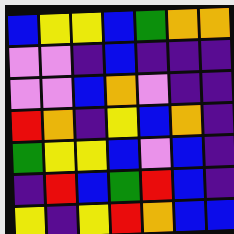[["blue", "yellow", "yellow", "blue", "green", "orange", "orange"], ["violet", "violet", "indigo", "blue", "indigo", "indigo", "indigo"], ["violet", "violet", "blue", "orange", "violet", "indigo", "indigo"], ["red", "orange", "indigo", "yellow", "blue", "orange", "indigo"], ["green", "yellow", "yellow", "blue", "violet", "blue", "indigo"], ["indigo", "red", "blue", "green", "red", "blue", "indigo"], ["yellow", "indigo", "yellow", "red", "orange", "blue", "blue"]]